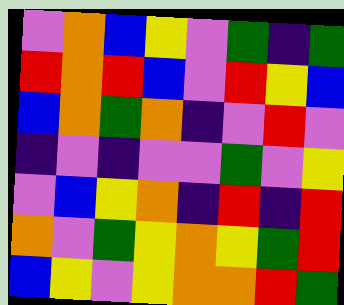[["violet", "orange", "blue", "yellow", "violet", "green", "indigo", "green"], ["red", "orange", "red", "blue", "violet", "red", "yellow", "blue"], ["blue", "orange", "green", "orange", "indigo", "violet", "red", "violet"], ["indigo", "violet", "indigo", "violet", "violet", "green", "violet", "yellow"], ["violet", "blue", "yellow", "orange", "indigo", "red", "indigo", "red"], ["orange", "violet", "green", "yellow", "orange", "yellow", "green", "red"], ["blue", "yellow", "violet", "yellow", "orange", "orange", "red", "green"]]